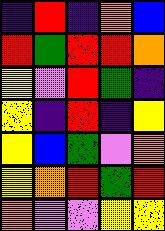[["indigo", "red", "indigo", "orange", "blue"], ["red", "green", "red", "red", "orange"], ["yellow", "violet", "red", "green", "indigo"], ["yellow", "indigo", "red", "indigo", "yellow"], ["yellow", "blue", "green", "violet", "orange"], ["yellow", "orange", "red", "green", "red"], ["orange", "violet", "violet", "yellow", "yellow"]]